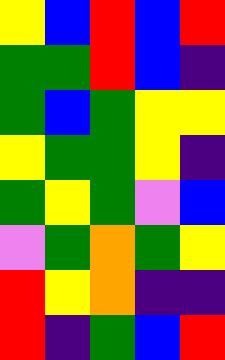[["yellow", "blue", "red", "blue", "red"], ["green", "green", "red", "blue", "indigo"], ["green", "blue", "green", "yellow", "yellow"], ["yellow", "green", "green", "yellow", "indigo"], ["green", "yellow", "green", "violet", "blue"], ["violet", "green", "orange", "green", "yellow"], ["red", "yellow", "orange", "indigo", "indigo"], ["red", "indigo", "green", "blue", "red"]]